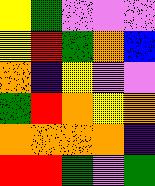[["yellow", "green", "violet", "violet", "violet"], ["yellow", "red", "green", "orange", "blue"], ["orange", "indigo", "yellow", "violet", "violet"], ["green", "red", "orange", "yellow", "orange"], ["orange", "orange", "orange", "orange", "indigo"], ["red", "red", "green", "violet", "green"]]